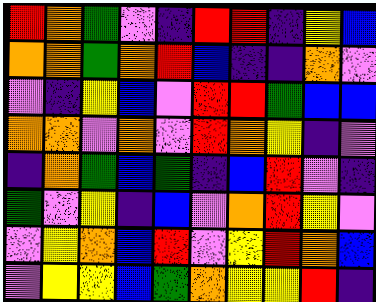[["red", "orange", "green", "violet", "indigo", "red", "red", "indigo", "yellow", "blue"], ["orange", "orange", "green", "orange", "red", "blue", "indigo", "indigo", "orange", "violet"], ["violet", "indigo", "yellow", "blue", "violet", "red", "red", "green", "blue", "blue"], ["orange", "orange", "violet", "orange", "violet", "red", "orange", "yellow", "indigo", "violet"], ["indigo", "orange", "green", "blue", "green", "indigo", "blue", "red", "violet", "indigo"], ["green", "violet", "yellow", "indigo", "blue", "violet", "orange", "red", "yellow", "violet"], ["violet", "yellow", "orange", "blue", "red", "violet", "yellow", "red", "orange", "blue"], ["violet", "yellow", "yellow", "blue", "green", "orange", "yellow", "yellow", "red", "indigo"]]